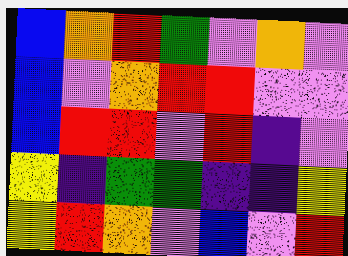[["blue", "orange", "red", "green", "violet", "orange", "violet"], ["blue", "violet", "orange", "red", "red", "violet", "violet"], ["blue", "red", "red", "violet", "red", "indigo", "violet"], ["yellow", "indigo", "green", "green", "indigo", "indigo", "yellow"], ["yellow", "red", "orange", "violet", "blue", "violet", "red"]]